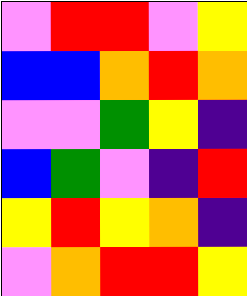[["violet", "red", "red", "violet", "yellow"], ["blue", "blue", "orange", "red", "orange"], ["violet", "violet", "green", "yellow", "indigo"], ["blue", "green", "violet", "indigo", "red"], ["yellow", "red", "yellow", "orange", "indigo"], ["violet", "orange", "red", "red", "yellow"]]